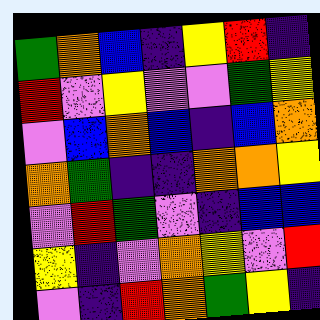[["green", "orange", "blue", "indigo", "yellow", "red", "indigo"], ["red", "violet", "yellow", "violet", "violet", "green", "yellow"], ["violet", "blue", "orange", "blue", "indigo", "blue", "orange"], ["orange", "green", "indigo", "indigo", "orange", "orange", "yellow"], ["violet", "red", "green", "violet", "indigo", "blue", "blue"], ["yellow", "indigo", "violet", "orange", "yellow", "violet", "red"], ["violet", "indigo", "red", "orange", "green", "yellow", "indigo"]]